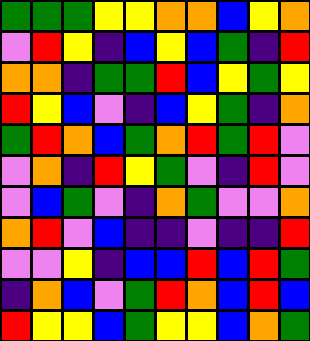[["green", "green", "green", "yellow", "yellow", "orange", "orange", "blue", "yellow", "orange"], ["violet", "red", "yellow", "indigo", "blue", "yellow", "blue", "green", "indigo", "red"], ["orange", "orange", "indigo", "green", "green", "red", "blue", "yellow", "green", "yellow"], ["red", "yellow", "blue", "violet", "indigo", "blue", "yellow", "green", "indigo", "orange"], ["green", "red", "orange", "blue", "green", "orange", "red", "green", "red", "violet"], ["violet", "orange", "indigo", "red", "yellow", "green", "violet", "indigo", "red", "violet"], ["violet", "blue", "green", "violet", "indigo", "orange", "green", "violet", "violet", "orange"], ["orange", "red", "violet", "blue", "indigo", "indigo", "violet", "indigo", "indigo", "red"], ["violet", "violet", "yellow", "indigo", "blue", "blue", "red", "blue", "red", "green"], ["indigo", "orange", "blue", "violet", "green", "red", "orange", "blue", "red", "blue"], ["red", "yellow", "yellow", "blue", "green", "yellow", "yellow", "blue", "orange", "green"]]